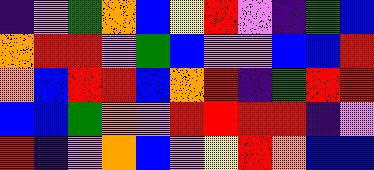[["indigo", "violet", "green", "orange", "blue", "yellow", "red", "violet", "indigo", "green", "blue"], ["orange", "red", "red", "violet", "green", "blue", "violet", "violet", "blue", "blue", "red"], ["orange", "blue", "red", "red", "blue", "orange", "red", "indigo", "green", "red", "red"], ["blue", "blue", "green", "orange", "violet", "red", "red", "red", "red", "indigo", "violet"], ["red", "indigo", "violet", "orange", "blue", "violet", "yellow", "red", "orange", "blue", "blue"]]